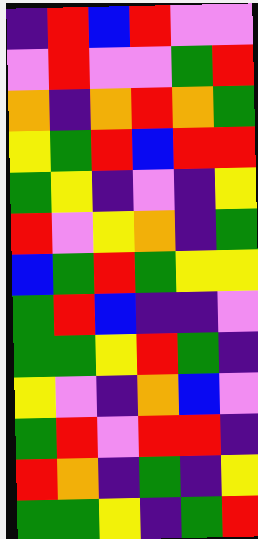[["indigo", "red", "blue", "red", "violet", "violet"], ["violet", "red", "violet", "violet", "green", "red"], ["orange", "indigo", "orange", "red", "orange", "green"], ["yellow", "green", "red", "blue", "red", "red"], ["green", "yellow", "indigo", "violet", "indigo", "yellow"], ["red", "violet", "yellow", "orange", "indigo", "green"], ["blue", "green", "red", "green", "yellow", "yellow"], ["green", "red", "blue", "indigo", "indigo", "violet"], ["green", "green", "yellow", "red", "green", "indigo"], ["yellow", "violet", "indigo", "orange", "blue", "violet"], ["green", "red", "violet", "red", "red", "indigo"], ["red", "orange", "indigo", "green", "indigo", "yellow"], ["green", "green", "yellow", "indigo", "green", "red"]]